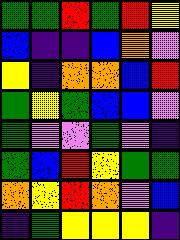[["green", "green", "red", "green", "red", "yellow"], ["blue", "indigo", "indigo", "blue", "orange", "violet"], ["yellow", "indigo", "orange", "orange", "blue", "red"], ["green", "yellow", "green", "blue", "blue", "violet"], ["green", "violet", "violet", "green", "violet", "indigo"], ["green", "blue", "red", "yellow", "green", "green"], ["orange", "yellow", "red", "orange", "violet", "blue"], ["indigo", "green", "yellow", "yellow", "yellow", "indigo"]]